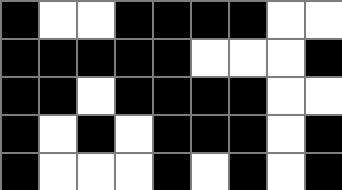[["black", "white", "white", "black", "black", "black", "black", "white", "white"], ["black", "black", "black", "black", "black", "white", "white", "white", "black"], ["black", "black", "white", "black", "black", "black", "black", "white", "white"], ["black", "white", "black", "white", "black", "black", "black", "white", "black"], ["black", "white", "white", "white", "black", "white", "black", "white", "black"]]